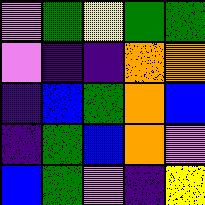[["violet", "green", "yellow", "green", "green"], ["violet", "indigo", "indigo", "orange", "orange"], ["indigo", "blue", "green", "orange", "blue"], ["indigo", "green", "blue", "orange", "violet"], ["blue", "green", "violet", "indigo", "yellow"]]